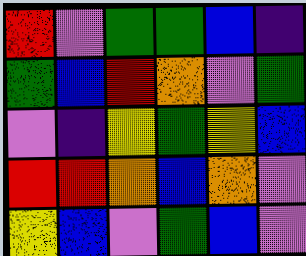[["red", "violet", "green", "green", "blue", "indigo"], ["green", "blue", "red", "orange", "violet", "green"], ["violet", "indigo", "yellow", "green", "yellow", "blue"], ["red", "red", "orange", "blue", "orange", "violet"], ["yellow", "blue", "violet", "green", "blue", "violet"]]